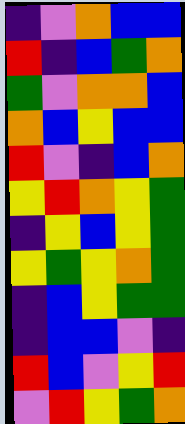[["indigo", "violet", "orange", "blue", "blue"], ["red", "indigo", "blue", "green", "orange"], ["green", "violet", "orange", "orange", "blue"], ["orange", "blue", "yellow", "blue", "blue"], ["red", "violet", "indigo", "blue", "orange"], ["yellow", "red", "orange", "yellow", "green"], ["indigo", "yellow", "blue", "yellow", "green"], ["yellow", "green", "yellow", "orange", "green"], ["indigo", "blue", "yellow", "green", "green"], ["indigo", "blue", "blue", "violet", "indigo"], ["red", "blue", "violet", "yellow", "red"], ["violet", "red", "yellow", "green", "orange"]]